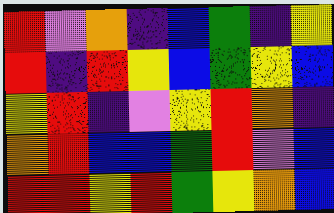[["red", "violet", "orange", "indigo", "blue", "green", "indigo", "yellow"], ["red", "indigo", "red", "yellow", "blue", "green", "yellow", "blue"], ["yellow", "red", "indigo", "violet", "yellow", "red", "orange", "indigo"], ["orange", "red", "blue", "blue", "green", "red", "violet", "blue"], ["red", "red", "yellow", "red", "green", "yellow", "orange", "blue"]]